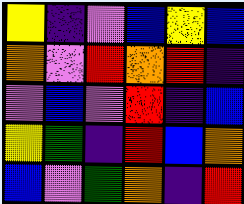[["yellow", "indigo", "violet", "blue", "yellow", "blue"], ["orange", "violet", "red", "orange", "red", "indigo"], ["violet", "blue", "violet", "red", "indigo", "blue"], ["yellow", "green", "indigo", "red", "blue", "orange"], ["blue", "violet", "green", "orange", "indigo", "red"]]